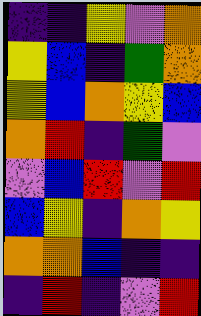[["indigo", "indigo", "yellow", "violet", "orange"], ["yellow", "blue", "indigo", "green", "orange"], ["yellow", "blue", "orange", "yellow", "blue"], ["orange", "red", "indigo", "green", "violet"], ["violet", "blue", "red", "violet", "red"], ["blue", "yellow", "indigo", "orange", "yellow"], ["orange", "orange", "blue", "indigo", "indigo"], ["indigo", "red", "indigo", "violet", "red"]]